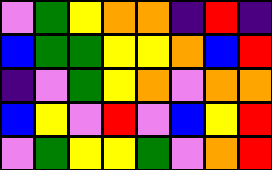[["violet", "green", "yellow", "orange", "orange", "indigo", "red", "indigo"], ["blue", "green", "green", "yellow", "yellow", "orange", "blue", "red"], ["indigo", "violet", "green", "yellow", "orange", "violet", "orange", "orange"], ["blue", "yellow", "violet", "red", "violet", "blue", "yellow", "red"], ["violet", "green", "yellow", "yellow", "green", "violet", "orange", "red"]]